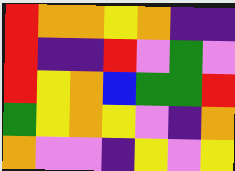[["red", "orange", "orange", "yellow", "orange", "indigo", "indigo"], ["red", "indigo", "indigo", "red", "violet", "green", "violet"], ["red", "yellow", "orange", "blue", "green", "green", "red"], ["green", "yellow", "orange", "yellow", "violet", "indigo", "orange"], ["orange", "violet", "violet", "indigo", "yellow", "violet", "yellow"]]